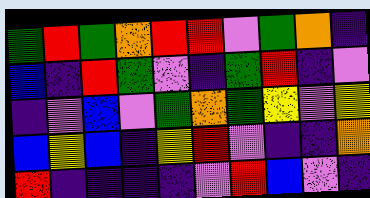[["green", "red", "green", "orange", "red", "red", "violet", "green", "orange", "indigo"], ["blue", "indigo", "red", "green", "violet", "indigo", "green", "red", "indigo", "violet"], ["indigo", "violet", "blue", "violet", "green", "orange", "green", "yellow", "violet", "yellow"], ["blue", "yellow", "blue", "indigo", "yellow", "red", "violet", "indigo", "indigo", "orange"], ["red", "indigo", "indigo", "indigo", "indigo", "violet", "red", "blue", "violet", "indigo"]]